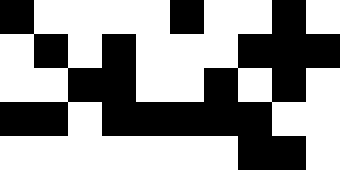[["black", "white", "white", "white", "white", "black", "white", "white", "black", "white"], ["white", "black", "white", "black", "white", "white", "white", "black", "black", "black"], ["white", "white", "black", "black", "white", "white", "black", "white", "black", "white"], ["black", "black", "white", "black", "black", "black", "black", "black", "white", "white"], ["white", "white", "white", "white", "white", "white", "white", "black", "black", "white"]]